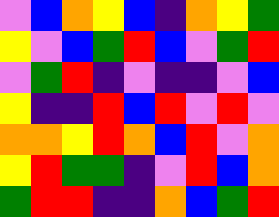[["violet", "blue", "orange", "yellow", "blue", "indigo", "orange", "yellow", "green"], ["yellow", "violet", "blue", "green", "red", "blue", "violet", "green", "red"], ["violet", "green", "red", "indigo", "violet", "indigo", "indigo", "violet", "blue"], ["yellow", "indigo", "indigo", "red", "blue", "red", "violet", "red", "violet"], ["orange", "orange", "yellow", "red", "orange", "blue", "red", "violet", "orange"], ["yellow", "red", "green", "green", "indigo", "violet", "red", "blue", "orange"], ["green", "red", "red", "indigo", "indigo", "orange", "blue", "green", "red"]]